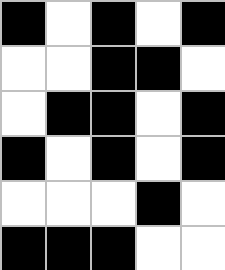[["black", "white", "black", "white", "black"], ["white", "white", "black", "black", "white"], ["white", "black", "black", "white", "black"], ["black", "white", "black", "white", "black"], ["white", "white", "white", "black", "white"], ["black", "black", "black", "white", "white"]]